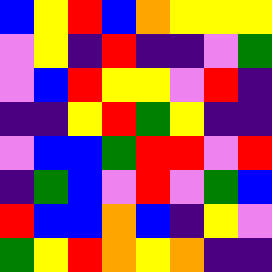[["blue", "yellow", "red", "blue", "orange", "yellow", "yellow", "yellow"], ["violet", "yellow", "indigo", "red", "indigo", "indigo", "violet", "green"], ["violet", "blue", "red", "yellow", "yellow", "violet", "red", "indigo"], ["indigo", "indigo", "yellow", "red", "green", "yellow", "indigo", "indigo"], ["violet", "blue", "blue", "green", "red", "red", "violet", "red"], ["indigo", "green", "blue", "violet", "red", "violet", "green", "blue"], ["red", "blue", "blue", "orange", "blue", "indigo", "yellow", "violet"], ["green", "yellow", "red", "orange", "yellow", "orange", "indigo", "indigo"]]